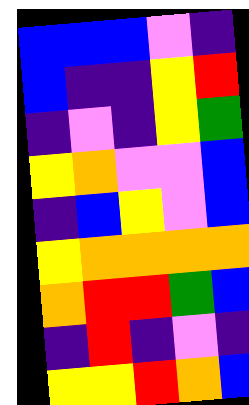[["blue", "blue", "blue", "violet", "indigo"], ["blue", "indigo", "indigo", "yellow", "red"], ["indigo", "violet", "indigo", "yellow", "green"], ["yellow", "orange", "violet", "violet", "blue"], ["indigo", "blue", "yellow", "violet", "blue"], ["yellow", "orange", "orange", "orange", "orange"], ["orange", "red", "red", "green", "blue"], ["indigo", "red", "indigo", "violet", "indigo"], ["yellow", "yellow", "red", "orange", "blue"]]